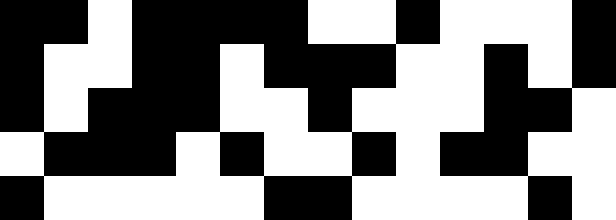[["black", "black", "white", "black", "black", "black", "black", "white", "white", "black", "white", "white", "white", "black"], ["black", "white", "white", "black", "black", "white", "black", "black", "black", "white", "white", "black", "white", "black"], ["black", "white", "black", "black", "black", "white", "white", "black", "white", "white", "white", "black", "black", "white"], ["white", "black", "black", "black", "white", "black", "white", "white", "black", "white", "black", "black", "white", "white"], ["black", "white", "white", "white", "white", "white", "black", "black", "white", "white", "white", "white", "black", "white"]]